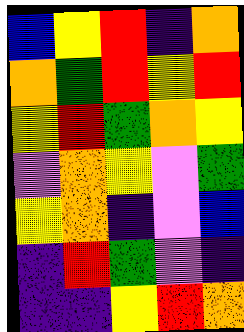[["blue", "yellow", "red", "indigo", "orange"], ["orange", "green", "red", "yellow", "red"], ["yellow", "red", "green", "orange", "yellow"], ["violet", "orange", "yellow", "violet", "green"], ["yellow", "orange", "indigo", "violet", "blue"], ["indigo", "red", "green", "violet", "indigo"], ["indigo", "indigo", "yellow", "red", "orange"]]